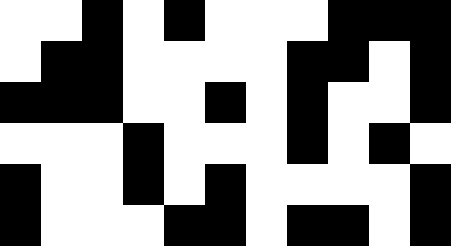[["white", "white", "black", "white", "black", "white", "white", "white", "black", "black", "black"], ["white", "black", "black", "white", "white", "white", "white", "black", "black", "white", "black"], ["black", "black", "black", "white", "white", "black", "white", "black", "white", "white", "black"], ["white", "white", "white", "black", "white", "white", "white", "black", "white", "black", "white"], ["black", "white", "white", "black", "white", "black", "white", "white", "white", "white", "black"], ["black", "white", "white", "white", "black", "black", "white", "black", "black", "white", "black"]]